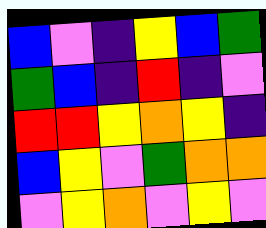[["blue", "violet", "indigo", "yellow", "blue", "green"], ["green", "blue", "indigo", "red", "indigo", "violet"], ["red", "red", "yellow", "orange", "yellow", "indigo"], ["blue", "yellow", "violet", "green", "orange", "orange"], ["violet", "yellow", "orange", "violet", "yellow", "violet"]]